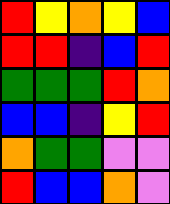[["red", "yellow", "orange", "yellow", "blue"], ["red", "red", "indigo", "blue", "red"], ["green", "green", "green", "red", "orange"], ["blue", "blue", "indigo", "yellow", "red"], ["orange", "green", "green", "violet", "violet"], ["red", "blue", "blue", "orange", "violet"]]